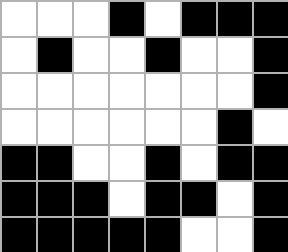[["white", "white", "white", "black", "white", "black", "black", "black"], ["white", "black", "white", "white", "black", "white", "white", "black"], ["white", "white", "white", "white", "white", "white", "white", "black"], ["white", "white", "white", "white", "white", "white", "black", "white"], ["black", "black", "white", "white", "black", "white", "black", "black"], ["black", "black", "black", "white", "black", "black", "white", "black"], ["black", "black", "black", "black", "black", "white", "white", "black"]]